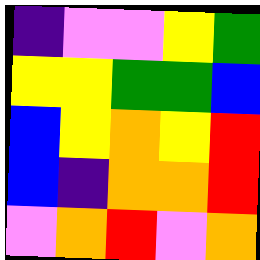[["indigo", "violet", "violet", "yellow", "green"], ["yellow", "yellow", "green", "green", "blue"], ["blue", "yellow", "orange", "yellow", "red"], ["blue", "indigo", "orange", "orange", "red"], ["violet", "orange", "red", "violet", "orange"]]